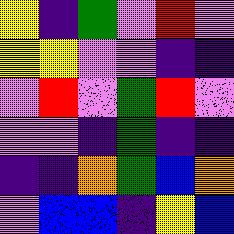[["yellow", "indigo", "green", "violet", "red", "violet"], ["yellow", "yellow", "violet", "violet", "indigo", "indigo"], ["violet", "red", "violet", "green", "red", "violet"], ["violet", "violet", "indigo", "green", "indigo", "indigo"], ["indigo", "indigo", "orange", "green", "blue", "orange"], ["violet", "blue", "blue", "indigo", "yellow", "blue"]]